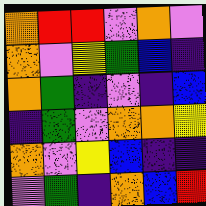[["orange", "red", "red", "violet", "orange", "violet"], ["orange", "violet", "yellow", "green", "blue", "indigo"], ["orange", "green", "indigo", "violet", "indigo", "blue"], ["indigo", "green", "violet", "orange", "orange", "yellow"], ["orange", "violet", "yellow", "blue", "indigo", "indigo"], ["violet", "green", "indigo", "orange", "blue", "red"]]